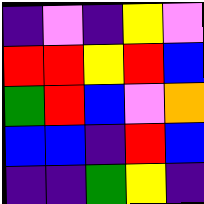[["indigo", "violet", "indigo", "yellow", "violet"], ["red", "red", "yellow", "red", "blue"], ["green", "red", "blue", "violet", "orange"], ["blue", "blue", "indigo", "red", "blue"], ["indigo", "indigo", "green", "yellow", "indigo"]]